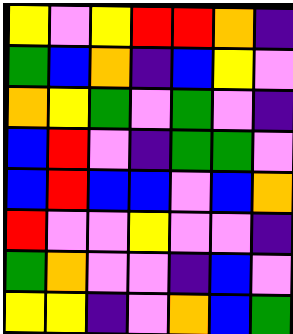[["yellow", "violet", "yellow", "red", "red", "orange", "indigo"], ["green", "blue", "orange", "indigo", "blue", "yellow", "violet"], ["orange", "yellow", "green", "violet", "green", "violet", "indigo"], ["blue", "red", "violet", "indigo", "green", "green", "violet"], ["blue", "red", "blue", "blue", "violet", "blue", "orange"], ["red", "violet", "violet", "yellow", "violet", "violet", "indigo"], ["green", "orange", "violet", "violet", "indigo", "blue", "violet"], ["yellow", "yellow", "indigo", "violet", "orange", "blue", "green"]]